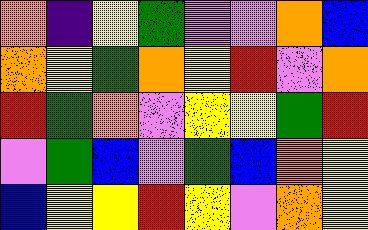[["orange", "indigo", "yellow", "green", "violet", "violet", "orange", "blue"], ["orange", "yellow", "green", "orange", "yellow", "red", "violet", "orange"], ["red", "green", "orange", "violet", "yellow", "yellow", "green", "red"], ["violet", "green", "blue", "violet", "green", "blue", "orange", "yellow"], ["blue", "yellow", "yellow", "red", "yellow", "violet", "orange", "yellow"]]